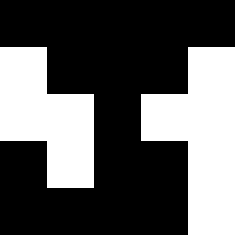[["black", "black", "black", "black", "black"], ["white", "black", "black", "black", "white"], ["white", "white", "black", "white", "white"], ["black", "white", "black", "black", "white"], ["black", "black", "black", "black", "white"]]